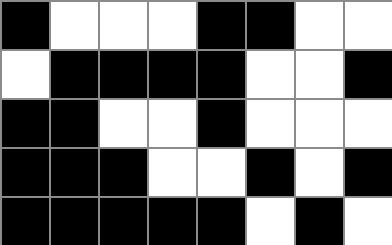[["black", "white", "white", "white", "black", "black", "white", "white"], ["white", "black", "black", "black", "black", "white", "white", "black"], ["black", "black", "white", "white", "black", "white", "white", "white"], ["black", "black", "black", "white", "white", "black", "white", "black"], ["black", "black", "black", "black", "black", "white", "black", "white"]]